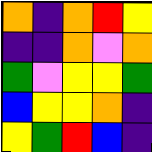[["orange", "indigo", "orange", "red", "yellow"], ["indigo", "indigo", "orange", "violet", "orange"], ["green", "violet", "yellow", "yellow", "green"], ["blue", "yellow", "yellow", "orange", "indigo"], ["yellow", "green", "red", "blue", "indigo"]]